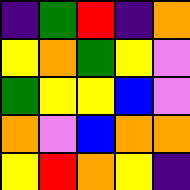[["indigo", "green", "red", "indigo", "orange"], ["yellow", "orange", "green", "yellow", "violet"], ["green", "yellow", "yellow", "blue", "violet"], ["orange", "violet", "blue", "orange", "orange"], ["yellow", "red", "orange", "yellow", "indigo"]]